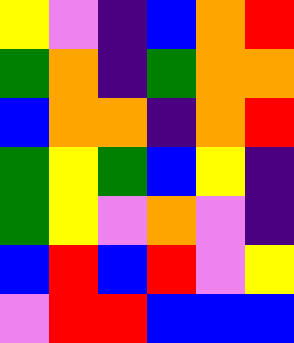[["yellow", "violet", "indigo", "blue", "orange", "red"], ["green", "orange", "indigo", "green", "orange", "orange"], ["blue", "orange", "orange", "indigo", "orange", "red"], ["green", "yellow", "green", "blue", "yellow", "indigo"], ["green", "yellow", "violet", "orange", "violet", "indigo"], ["blue", "red", "blue", "red", "violet", "yellow"], ["violet", "red", "red", "blue", "blue", "blue"]]